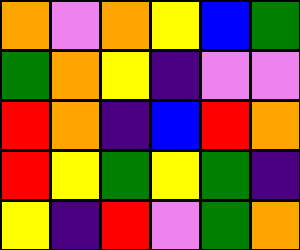[["orange", "violet", "orange", "yellow", "blue", "green"], ["green", "orange", "yellow", "indigo", "violet", "violet"], ["red", "orange", "indigo", "blue", "red", "orange"], ["red", "yellow", "green", "yellow", "green", "indigo"], ["yellow", "indigo", "red", "violet", "green", "orange"]]